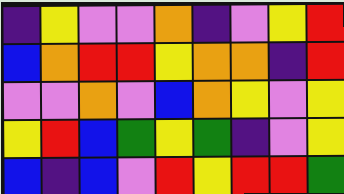[["indigo", "yellow", "violet", "violet", "orange", "indigo", "violet", "yellow", "red"], ["blue", "orange", "red", "red", "yellow", "orange", "orange", "indigo", "red"], ["violet", "violet", "orange", "violet", "blue", "orange", "yellow", "violet", "yellow"], ["yellow", "red", "blue", "green", "yellow", "green", "indigo", "violet", "yellow"], ["blue", "indigo", "blue", "violet", "red", "yellow", "red", "red", "green"]]